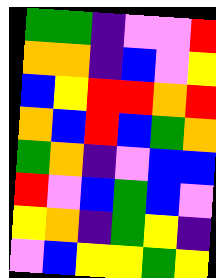[["green", "green", "indigo", "violet", "violet", "red"], ["orange", "orange", "indigo", "blue", "violet", "yellow"], ["blue", "yellow", "red", "red", "orange", "red"], ["orange", "blue", "red", "blue", "green", "orange"], ["green", "orange", "indigo", "violet", "blue", "blue"], ["red", "violet", "blue", "green", "blue", "violet"], ["yellow", "orange", "indigo", "green", "yellow", "indigo"], ["violet", "blue", "yellow", "yellow", "green", "yellow"]]